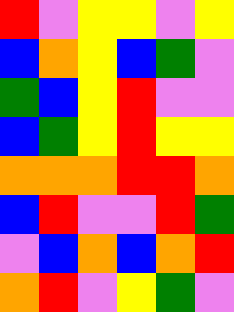[["red", "violet", "yellow", "yellow", "violet", "yellow"], ["blue", "orange", "yellow", "blue", "green", "violet"], ["green", "blue", "yellow", "red", "violet", "violet"], ["blue", "green", "yellow", "red", "yellow", "yellow"], ["orange", "orange", "orange", "red", "red", "orange"], ["blue", "red", "violet", "violet", "red", "green"], ["violet", "blue", "orange", "blue", "orange", "red"], ["orange", "red", "violet", "yellow", "green", "violet"]]